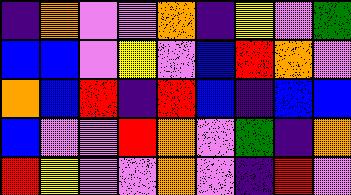[["indigo", "orange", "violet", "violet", "orange", "indigo", "yellow", "violet", "green"], ["blue", "blue", "violet", "yellow", "violet", "blue", "red", "orange", "violet"], ["orange", "blue", "red", "indigo", "red", "blue", "indigo", "blue", "blue"], ["blue", "violet", "violet", "red", "orange", "violet", "green", "indigo", "orange"], ["red", "yellow", "violet", "violet", "orange", "violet", "indigo", "red", "violet"]]